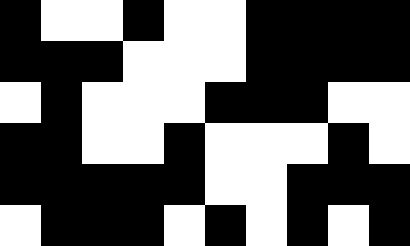[["black", "white", "white", "black", "white", "white", "black", "black", "black", "black"], ["black", "black", "black", "white", "white", "white", "black", "black", "black", "black"], ["white", "black", "white", "white", "white", "black", "black", "black", "white", "white"], ["black", "black", "white", "white", "black", "white", "white", "white", "black", "white"], ["black", "black", "black", "black", "black", "white", "white", "black", "black", "black"], ["white", "black", "black", "black", "white", "black", "white", "black", "white", "black"]]